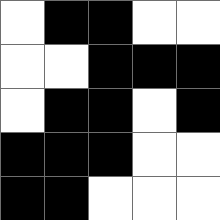[["white", "black", "black", "white", "white"], ["white", "white", "black", "black", "black"], ["white", "black", "black", "white", "black"], ["black", "black", "black", "white", "white"], ["black", "black", "white", "white", "white"]]